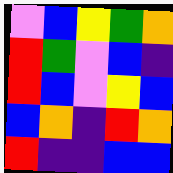[["violet", "blue", "yellow", "green", "orange"], ["red", "green", "violet", "blue", "indigo"], ["red", "blue", "violet", "yellow", "blue"], ["blue", "orange", "indigo", "red", "orange"], ["red", "indigo", "indigo", "blue", "blue"]]